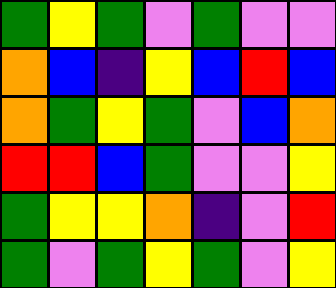[["green", "yellow", "green", "violet", "green", "violet", "violet"], ["orange", "blue", "indigo", "yellow", "blue", "red", "blue"], ["orange", "green", "yellow", "green", "violet", "blue", "orange"], ["red", "red", "blue", "green", "violet", "violet", "yellow"], ["green", "yellow", "yellow", "orange", "indigo", "violet", "red"], ["green", "violet", "green", "yellow", "green", "violet", "yellow"]]